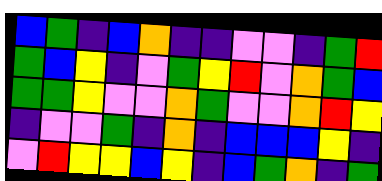[["blue", "green", "indigo", "blue", "orange", "indigo", "indigo", "violet", "violet", "indigo", "green", "red"], ["green", "blue", "yellow", "indigo", "violet", "green", "yellow", "red", "violet", "orange", "green", "blue"], ["green", "green", "yellow", "violet", "violet", "orange", "green", "violet", "violet", "orange", "red", "yellow"], ["indigo", "violet", "violet", "green", "indigo", "orange", "indigo", "blue", "blue", "blue", "yellow", "indigo"], ["violet", "red", "yellow", "yellow", "blue", "yellow", "indigo", "blue", "green", "orange", "indigo", "green"]]